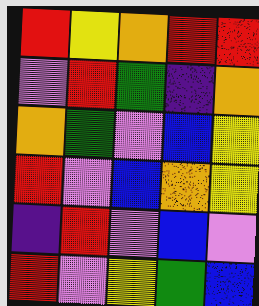[["red", "yellow", "orange", "red", "red"], ["violet", "red", "green", "indigo", "orange"], ["orange", "green", "violet", "blue", "yellow"], ["red", "violet", "blue", "orange", "yellow"], ["indigo", "red", "violet", "blue", "violet"], ["red", "violet", "yellow", "green", "blue"]]